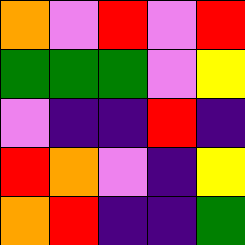[["orange", "violet", "red", "violet", "red"], ["green", "green", "green", "violet", "yellow"], ["violet", "indigo", "indigo", "red", "indigo"], ["red", "orange", "violet", "indigo", "yellow"], ["orange", "red", "indigo", "indigo", "green"]]